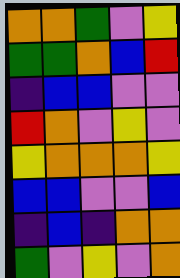[["orange", "orange", "green", "violet", "yellow"], ["green", "green", "orange", "blue", "red"], ["indigo", "blue", "blue", "violet", "violet"], ["red", "orange", "violet", "yellow", "violet"], ["yellow", "orange", "orange", "orange", "yellow"], ["blue", "blue", "violet", "violet", "blue"], ["indigo", "blue", "indigo", "orange", "orange"], ["green", "violet", "yellow", "violet", "orange"]]